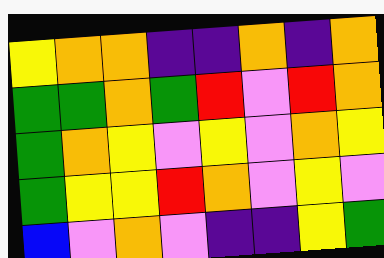[["yellow", "orange", "orange", "indigo", "indigo", "orange", "indigo", "orange"], ["green", "green", "orange", "green", "red", "violet", "red", "orange"], ["green", "orange", "yellow", "violet", "yellow", "violet", "orange", "yellow"], ["green", "yellow", "yellow", "red", "orange", "violet", "yellow", "violet"], ["blue", "violet", "orange", "violet", "indigo", "indigo", "yellow", "green"]]